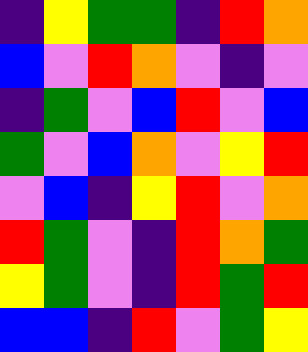[["indigo", "yellow", "green", "green", "indigo", "red", "orange"], ["blue", "violet", "red", "orange", "violet", "indigo", "violet"], ["indigo", "green", "violet", "blue", "red", "violet", "blue"], ["green", "violet", "blue", "orange", "violet", "yellow", "red"], ["violet", "blue", "indigo", "yellow", "red", "violet", "orange"], ["red", "green", "violet", "indigo", "red", "orange", "green"], ["yellow", "green", "violet", "indigo", "red", "green", "red"], ["blue", "blue", "indigo", "red", "violet", "green", "yellow"]]